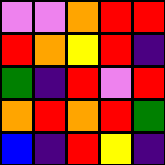[["violet", "violet", "orange", "red", "red"], ["red", "orange", "yellow", "red", "indigo"], ["green", "indigo", "red", "violet", "red"], ["orange", "red", "orange", "red", "green"], ["blue", "indigo", "red", "yellow", "indigo"]]